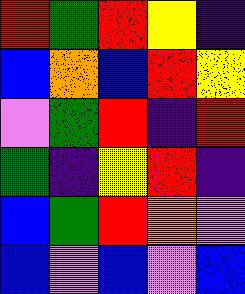[["red", "green", "red", "yellow", "indigo"], ["blue", "orange", "blue", "red", "yellow"], ["violet", "green", "red", "indigo", "red"], ["green", "indigo", "yellow", "red", "indigo"], ["blue", "green", "red", "orange", "violet"], ["blue", "violet", "blue", "violet", "blue"]]